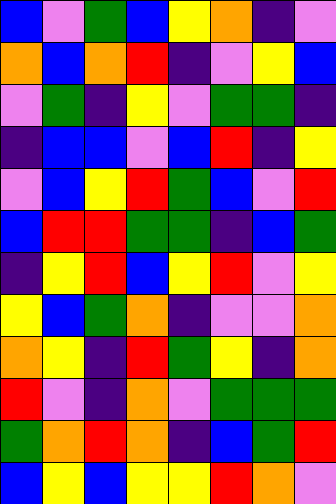[["blue", "violet", "green", "blue", "yellow", "orange", "indigo", "violet"], ["orange", "blue", "orange", "red", "indigo", "violet", "yellow", "blue"], ["violet", "green", "indigo", "yellow", "violet", "green", "green", "indigo"], ["indigo", "blue", "blue", "violet", "blue", "red", "indigo", "yellow"], ["violet", "blue", "yellow", "red", "green", "blue", "violet", "red"], ["blue", "red", "red", "green", "green", "indigo", "blue", "green"], ["indigo", "yellow", "red", "blue", "yellow", "red", "violet", "yellow"], ["yellow", "blue", "green", "orange", "indigo", "violet", "violet", "orange"], ["orange", "yellow", "indigo", "red", "green", "yellow", "indigo", "orange"], ["red", "violet", "indigo", "orange", "violet", "green", "green", "green"], ["green", "orange", "red", "orange", "indigo", "blue", "green", "red"], ["blue", "yellow", "blue", "yellow", "yellow", "red", "orange", "violet"]]